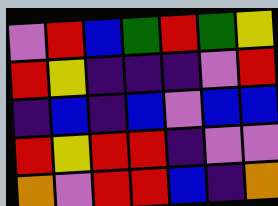[["violet", "red", "blue", "green", "red", "green", "yellow"], ["red", "yellow", "indigo", "indigo", "indigo", "violet", "red"], ["indigo", "blue", "indigo", "blue", "violet", "blue", "blue"], ["red", "yellow", "red", "red", "indigo", "violet", "violet"], ["orange", "violet", "red", "red", "blue", "indigo", "orange"]]